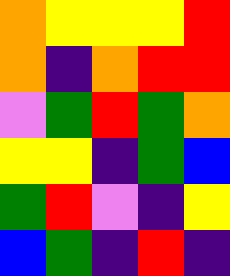[["orange", "yellow", "yellow", "yellow", "red"], ["orange", "indigo", "orange", "red", "red"], ["violet", "green", "red", "green", "orange"], ["yellow", "yellow", "indigo", "green", "blue"], ["green", "red", "violet", "indigo", "yellow"], ["blue", "green", "indigo", "red", "indigo"]]